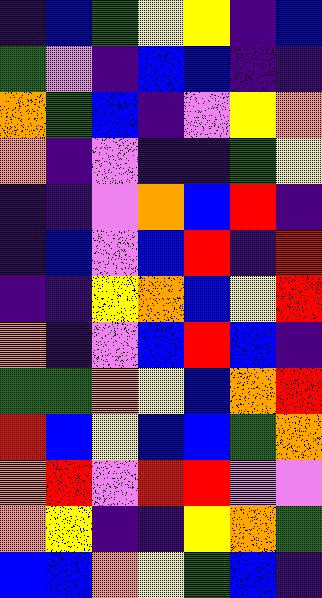[["indigo", "blue", "green", "yellow", "yellow", "indigo", "blue"], ["green", "violet", "indigo", "blue", "blue", "indigo", "indigo"], ["orange", "green", "blue", "indigo", "violet", "yellow", "orange"], ["orange", "indigo", "violet", "indigo", "indigo", "green", "yellow"], ["indigo", "indigo", "violet", "orange", "blue", "red", "indigo"], ["indigo", "blue", "violet", "blue", "red", "indigo", "red"], ["indigo", "indigo", "yellow", "orange", "blue", "yellow", "red"], ["orange", "indigo", "violet", "blue", "red", "blue", "indigo"], ["green", "green", "orange", "yellow", "blue", "orange", "red"], ["red", "blue", "yellow", "blue", "blue", "green", "orange"], ["orange", "red", "violet", "red", "red", "violet", "violet"], ["orange", "yellow", "indigo", "indigo", "yellow", "orange", "green"], ["blue", "blue", "orange", "yellow", "green", "blue", "indigo"]]